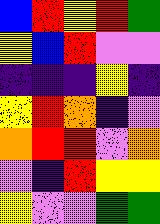[["blue", "red", "yellow", "red", "green"], ["yellow", "blue", "red", "violet", "violet"], ["indigo", "indigo", "indigo", "yellow", "indigo"], ["yellow", "red", "orange", "indigo", "violet"], ["orange", "red", "red", "violet", "orange"], ["violet", "indigo", "red", "yellow", "yellow"], ["yellow", "violet", "violet", "green", "green"]]